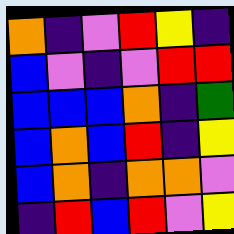[["orange", "indigo", "violet", "red", "yellow", "indigo"], ["blue", "violet", "indigo", "violet", "red", "red"], ["blue", "blue", "blue", "orange", "indigo", "green"], ["blue", "orange", "blue", "red", "indigo", "yellow"], ["blue", "orange", "indigo", "orange", "orange", "violet"], ["indigo", "red", "blue", "red", "violet", "yellow"]]